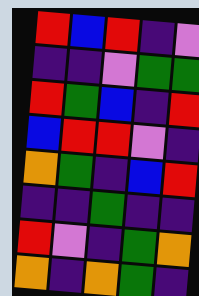[["red", "blue", "red", "indigo", "violet"], ["indigo", "indigo", "violet", "green", "green"], ["red", "green", "blue", "indigo", "red"], ["blue", "red", "red", "violet", "indigo"], ["orange", "green", "indigo", "blue", "red"], ["indigo", "indigo", "green", "indigo", "indigo"], ["red", "violet", "indigo", "green", "orange"], ["orange", "indigo", "orange", "green", "indigo"]]